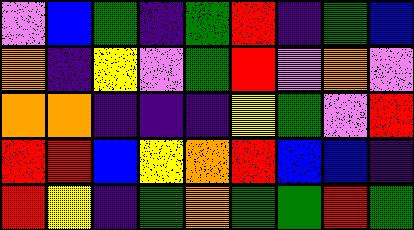[["violet", "blue", "green", "indigo", "green", "red", "indigo", "green", "blue"], ["orange", "indigo", "yellow", "violet", "green", "red", "violet", "orange", "violet"], ["orange", "orange", "indigo", "indigo", "indigo", "yellow", "green", "violet", "red"], ["red", "red", "blue", "yellow", "orange", "red", "blue", "blue", "indigo"], ["red", "yellow", "indigo", "green", "orange", "green", "green", "red", "green"]]